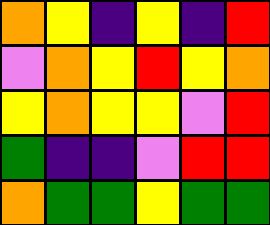[["orange", "yellow", "indigo", "yellow", "indigo", "red"], ["violet", "orange", "yellow", "red", "yellow", "orange"], ["yellow", "orange", "yellow", "yellow", "violet", "red"], ["green", "indigo", "indigo", "violet", "red", "red"], ["orange", "green", "green", "yellow", "green", "green"]]